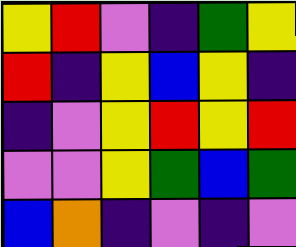[["yellow", "red", "violet", "indigo", "green", "yellow"], ["red", "indigo", "yellow", "blue", "yellow", "indigo"], ["indigo", "violet", "yellow", "red", "yellow", "red"], ["violet", "violet", "yellow", "green", "blue", "green"], ["blue", "orange", "indigo", "violet", "indigo", "violet"]]